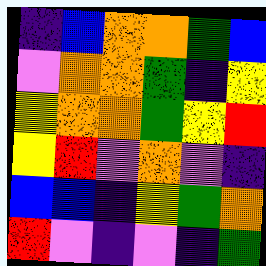[["indigo", "blue", "orange", "orange", "green", "blue"], ["violet", "orange", "orange", "green", "indigo", "yellow"], ["yellow", "orange", "orange", "green", "yellow", "red"], ["yellow", "red", "violet", "orange", "violet", "indigo"], ["blue", "blue", "indigo", "yellow", "green", "orange"], ["red", "violet", "indigo", "violet", "indigo", "green"]]